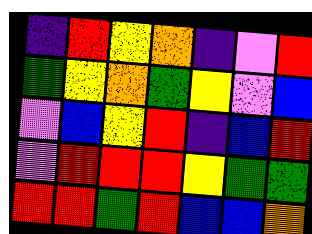[["indigo", "red", "yellow", "orange", "indigo", "violet", "red"], ["green", "yellow", "orange", "green", "yellow", "violet", "blue"], ["violet", "blue", "yellow", "red", "indigo", "blue", "red"], ["violet", "red", "red", "red", "yellow", "green", "green"], ["red", "red", "green", "red", "blue", "blue", "orange"]]